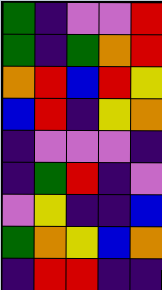[["green", "indigo", "violet", "violet", "red"], ["green", "indigo", "green", "orange", "red"], ["orange", "red", "blue", "red", "yellow"], ["blue", "red", "indigo", "yellow", "orange"], ["indigo", "violet", "violet", "violet", "indigo"], ["indigo", "green", "red", "indigo", "violet"], ["violet", "yellow", "indigo", "indigo", "blue"], ["green", "orange", "yellow", "blue", "orange"], ["indigo", "red", "red", "indigo", "indigo"]]